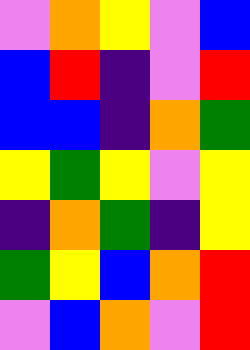[["violet", "orange", "yellow", "violet", "blue"], ["blue", "red", "indigo", "violet", "red"], ["blue", "blue", "indigo", "orange", "green"], ["yellow", "green", "yellow", "violet", "yellow"], ["indigo", "orange", "green", "indigo", "yellow"], ["green", "yellow", "blue", "orange", "red"], ["violet", "blue", "orange", "violet", "red"]]